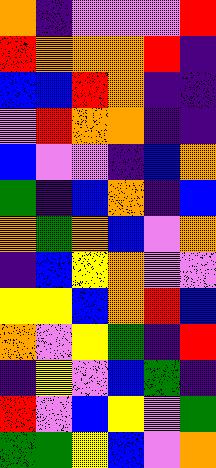[["orange", "indigo", "violet", "violet", "violet", "red"], ["red", "orange", "orange", "orange", "red", "indigo"], ["blue", "blue", "red", "orange", "indigo", "indigo"], ["violet", "red", "orange", "orange", "indigo", "indigo"], ["blue", "violet", "violet", "indigo", "blue", "orange"], ["green", "indigo", "blue", "orange", "indigo", "blue"], ["orange", "green", "orange", "blue", "violet", "orange"], ["indigo", "blue", "yellow", "orange", "violet", "violet"], ["yellow", "yellow", "blue", "orange", "red", "blue"], ["orange", "violet", "yellow", "green", "indigo", "red"], ["indigo", "yellow", "violet", "blue", "green", "indigo"], ["red", "violet", "blue", "yellow", "violet", "green"], ["green", "green", "yellow", "blue", "violet", "orange"]]